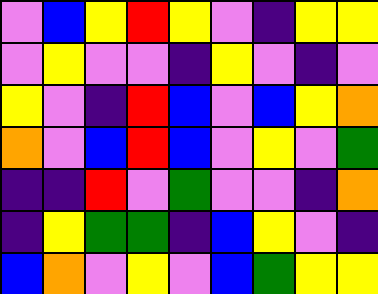[["violet", "blue", "yellow", "red", "yellow", "violet", "indigo", "yellow", "yellow"], ["violet", "yellow", "violet", "violet", "indigo", "yellow", "violet", "indigo", "violet"], ["yellow", "violet", "indigo", "red", "blue", "violet", "blue", "yellow", "orange"], ["orange", "violet", "blue", "red", "blue", "violet", "yellow", "violet", "green"], ["indigo", "indigo", "red", "violet", "green", "violet", "violet", "indigo", "orange"], ["indigo", "yellow", "green", "green", "indigo", "blue", "yellow", "violet", "indigo"], ["blue", "orange", "violet", "yellow", "violet", "blue", "green", "yellow", "yellow"]]